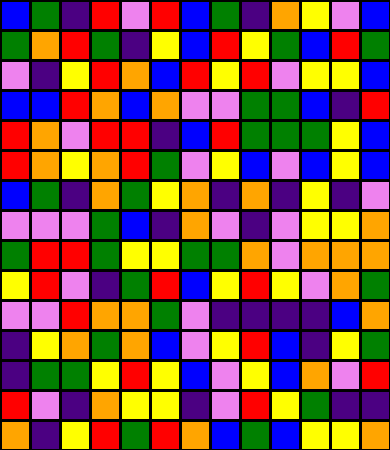[["blue", "green", "indigo", "red", "violet", "red", "blue", "green", "indigo", "orange", "yellow", "violet", "blue"], ["green", "orange", "red", "green", "indigo", "yellow", "blue", "red", "yellow", "green", "blue", "red", "green"], ["violet", "indigo", "yellow", "red", "orange", "blue", "red", "yellow", "red", "violet", "yellow", "yellow", "blue"], ["blue", "blue", "red", "orange", "blue", "orange", "violet", "violet", "green", "green", "blue", "indigo", "red"], ["red", "orange", "violet", "red", "red", "indigo", "blue", "red", "green", "green", "green", "yellow", "blue"], ["red", "orange", "yellow", "orange", "red", "green", "violet", "yellow", "blue", "violet", "blue", "yellow", "blue"], ["blue", "green", "indigo", "orange", "green", "yellow", "orange", "indigo", "orange", "indigo", "yellow", "indigo", "violet"], ["violet", "violet", "violet", "green", "blue", "indigo", "orange", "violet", "indigo", "violet", "yellow", "yellow", "orange"], ["green", "red", "red", "green", "yellow", "yellow", "green", "green", "orange", "violet", "orange", "orange", "orange"], ["yellow", "red", "violet", "indigo", "green", "red", "blue", "yellow", "red", "yellow", "violet", "orange", "green"], ["violet", "violet", "red", "orange", "orange", "green", "violet", "indigo", "indigo", "indigo", "indigo", "blue", "orange"], ["indigo", "yellow", "orange", "green", "orange", "blue", "violet", "yellow", "red", "blue", "indigo", "yellow", "green"], ["indigo", "green", "green", "yellow", "red", "yellow", "blue", "violet", "yellow", "blue", "orange", "violet", "red"], ["red", "violet", "indigo", "orange", "yellow", "yellow", "indigo", "violet", "red", "yellow", "green", "indigo", "indigo"], ["orange", "indigo", "yellow", "red", "green", "red", "orange", "blue", "green", "blue", "yellow", "yellow", "orange"]]